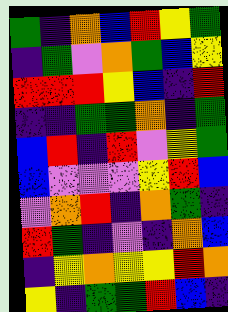[["green", "indigo", "orange", "blue", "red", "yellow", "green"], ["indigo", "green", "violet", "orange", "green", "blue", "yellow"], ["red", "red", "red", "yellow", "blue", "indigo", "red"], ["indigo", "indigo", "green", "green", "orange", "indigo", "green"], ["blue", "red", "indigo", "red", "violet", "yellow", "green"], ["blue", "violet", "violet", "violet", "yellow", "red", "blue"], ["violet", "orange", "red", "indigo", "orange", "green", "indigo"], ["red", "green", "indigo", "violet", "indigo", "orange", "blue"], ["indigo", "yellow", "orange", "yellow", "yellow", "red", "orange"], ["yellow", "indigo", "green", "green", "red", "blue", "indigo"]]